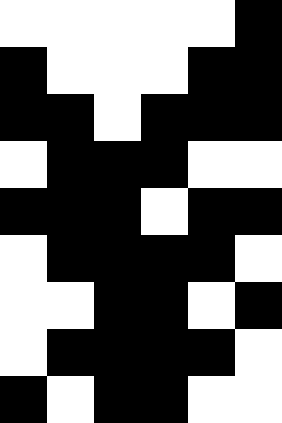[["white", "white", "white", "white", "white", "black"], ["black", "white", "white", "white", "black", "black"], ["black", "black", "white", "black", "black", "black"], ["white", "black", "black", "black", "white", "white"], ["black", "black", "black", "white", "black", "black"], ["white", "black", "black", "black", "black", "white"], ["white", "white", "black", "black", "white", "black"], ["white", "black", "black", "black", "black", "white"], ["black", "white", "black", "black", "white", "white"]]